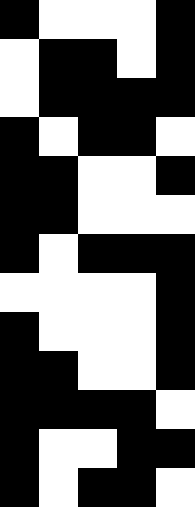[["black", "white", "white", "white", "black"], ["white", "black", "black", "white", "black"], ["white", "black", "black", "black", "black"], ["black", "white", "black", "black", "white"], ["black", "black", "white", "white", "black"], ["black", "black", "white", "white", "white"], ["black", "white", "black", "black", "black"], ["white", "white", "white", "white", "black"], ["black", "white", "white", "white", "black"], ["black", "black", "white", "white", "black"], ["black", "black", "black", "black", "white"], ["black", "white", "white", "black", "black"], ["black", "white", "black", "black", "white"]]